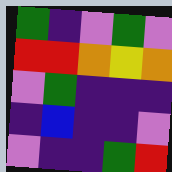[["green", "indigo", "violet", "green", "violet"], ["red", "red", "orange", "yellow", "orange"], ["violet", "green", "indigo", "indigo", "indigo"], ["indigo", "blue", "indigo", "indigo", "violet"], ["violet", "indigo", "indigo", "green", "red"]]